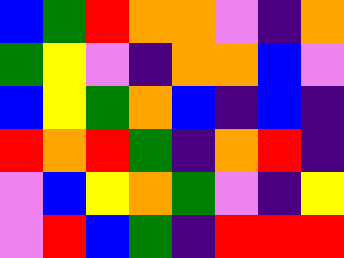[["blue", "green", "red", "orange", "orange", "violet", "indigo", "orange"], ["green", "yellow", "violet", "indigo", "orange", "orange", "blue", "violet"], ["blue", "yellow", "green", "orange", "blue", "indigo", "blue", "indigo"], ["red", "orange", "red", "green", "indigo", "orange", "red", "indigo"], ["violet", "blue", "yellow", "orange", "green", "violet", "indigo", "yellow"], ["violet", "red", "blue", "green", "indigo", "red", "red", "red"]]